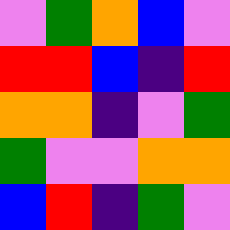[["violet", "green", "orange", "blue", "violet"], ["red", "red", "blue", "indigo", "red"], ["orange", "orange", "indigo", "violet", "green"], ["green", "violet", "violet", "orange", "orange"], ["blue", "red", "indigo", "green", "violet"]]